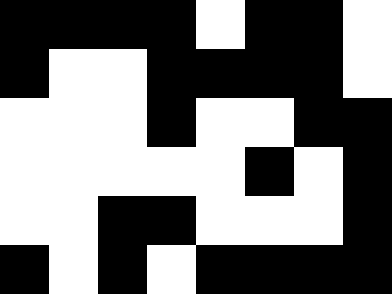[["black", "black", "black", "black", "white", "black", "black", "white"], ["black", "white", "white", "black", "black", "black", "black", "white"], ["white", "white", "white", "black", "white", "white", "black", "black"], ["white", "white", "white", "white", "white", "black", "white", "black"], ["white", "white", "black", "black", "white", "white", "white", "black"], ["black", "white", "black", "white", "black", "black", "black", "black"]]